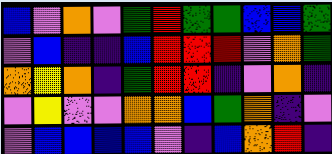[["blue", "violet", "orange", "violet", "green", "red", "green", "green", "blue", "blue", "green"], ["violet", "blue", "indigo", "indigo", "blue", "red", "red", "red", "violet", "orange", "green"], ["orange", "yellow", "orange", "indigo", "green", "red", "red", "indigo", "violet", "orange", "indigo"], ["violet", "yellow", "violet", "violet", "orange", "orange", "blue", "green", "orange", "indigo", "violet"], ["violet", "blue", "blue", "blue", "blue", "violet", "indigo", "blue", "orange", "red", "indigo"]]